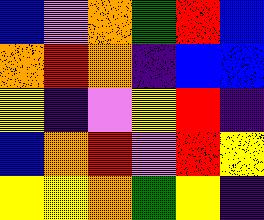[["blue", "violet", "orange", "green", "red", "blue"], ["orange", "red", "orange", "indigo", "blue", "blue"], ["yellow", "indigo", "violet", "yellow", "red", "indigo"], ["blue", "orange", "red", "violet", "red", "yellow"], ["yellow", "yellow", "orange", "green", "yellow", "indigo"]]